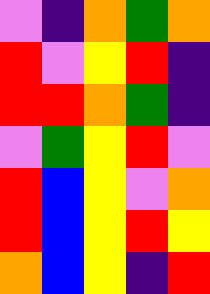[["violet", "indigo", "orange", "green", "orange"], ["red", "violet", "yellow", "red", "indigo"], ["red", "red", "orange", "green", "indigo"], ["violet", "green", "yellow", "red", "violet"], ["red", "blue", "yellow", "violet", "orange"], ["red", "blue", "yellow", "red", "yellow"], ["orange", "blue", "yellow", "indigo", "red"]]